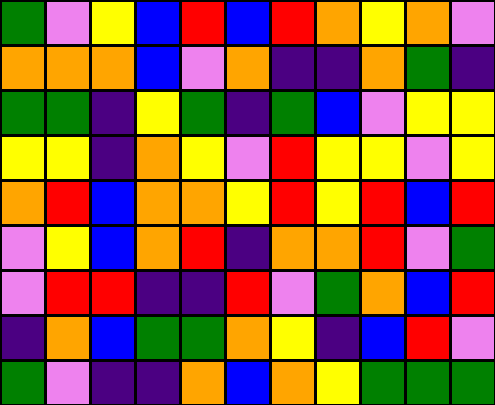[["green", "violet", "yellow", "blue", "red", "blue", "red", "orange", "yellow", "orange", "violet"], ["orange", "orange", "orange", "blue", "violet", "orange", "indigo", "indigo", "orange", "green", "indigo"], ["green", "green", "indigo", "yellow", "green", "indigo", "green", "blue", "violet", "yellow", "yellow"], ["yellow", "yellow", "indigo", "orange", "yellow", "violet", "red", "yellow", "yellow", "violet", "yellow"], ["orange", "red", "blue", "orange", "orange", "yellow", "red", "yellow", "red", "blue", "red"], ["violet", "yellow", "blue", "orange", "red", "indigo", "orange", "orange", "red", "violet", "green"], ["violet", "red", "red", "indigo", "indigo", "red", "violet", "green", "orange", "blue", "red"], ["indigo", "orange", "blue", "green", "green", "orange", "yellow", "indigo", "blue", "red", "violet"], ["green", "violet", "indigo", "indigo", "orange", "blue", "orange", "yellow", "green", "green", "green"]]